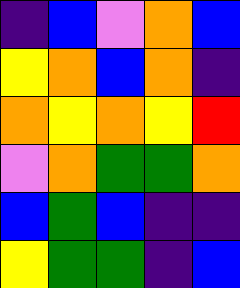[["indigo", "blue", "violet", "orange", "blue"], ["yellow", "orange", "blue", "orange", "indigo"], ["orange", "yellow", "orange", "yellow", "red"], ["violet", "orange", "green", "green", "orange"], ["blue", "green", "blue", "indigo", "indigo"], ["yellow", "green", "green", "indigo", "blue"]]